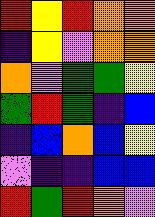[["red", "yellow", "red", "orange", "orange"], ["indigo", "yellow", "violet", "orange", "orange"], ["orange", "violet", "green", "green", "yellow"], ["green", "red", "green", "indigo", "blue"], ["indigo", "blue", "orange", "blue", "yellow"], ["violet", "indigo", "indigo", "blue", "blue"], ["red", "green", "red", "orange", "violet"]]